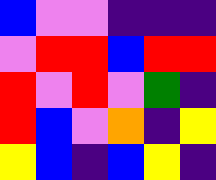[["blue", "violet", "violet", "indigo", "indigo", "indigo"], ["violet", "red", "red", "blue", "red", "red"], ["red", "violet", "red", "violet", "green", "indigo"], ["red", "blue", "violet", "orange", "indigo", "yellow"], ["yellow", "blue", "indigo", "blue", "yellow", "indigo"]]